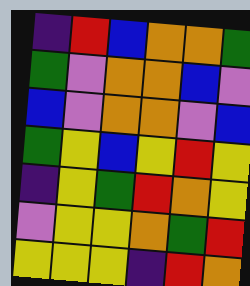[["indigo", "red", "blue", "orange", "orange", "green"], ["green", "violet", "orange", "orange", "blue", "violet"], ["blue", "violet", "orange", "orange", "violet", "blue"], ["green", "yellow", "blue", "yellow", "red", "yellow"], ["indigo", "yellow", "green", "red", "orange", "yellow"], ["violet", "yellow", "yellow", "orange", "green", "red"], ["yellow", "yellow", "yellow", "indigo", "red", "orange"]]